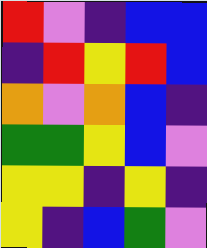[["red", "violet", "indigo", "blue", "blue"], ["indigo", "red", "yellow", "red", "blue"], ["orange", "violet", "orange", "blue", "indigo"], ["green", "green", "yellow", "blue", "violet"], ["yellow", "yellow", "indigo", "yellow", "indigo"], ["yellow", "indigo", "blue", "green", "violet"]]